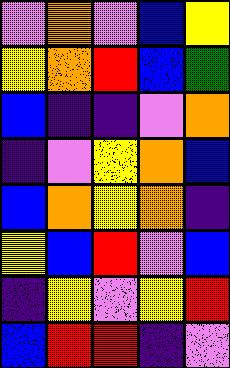[["violet", "orange", "violet", "blue", "yellow"], ["yellow", "orange", "red", "blue", "green"], ["blue", "indigo", "indigo", "violet", "orange"], ["indigo", "violet", "yellow", "orange", "blue"], ["blue", "orange", "yellow", "orange", "indigo"], ["yellow", "blue", "red", "violet", "blue"], ["indigo", "yellow", "violet", "yellow", "red"], ["blue", "red", "red", "indigo", "violet"]]